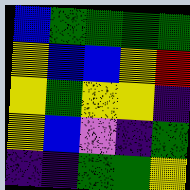[["blue", "green", "green", "green", "green"], ["yellow", "blue", "blue", "yellow", "red"], ["yellow", "green", "yellow", "yellow", "indigo"], ["yellow", "blue", "violet", "indigo", "green"], ["indigo", "indigo", "green", "green", "yellow"]]